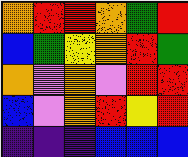[["orange", "red", "red", "orange", "green", "red"], ["blue", "green", "yellow", "orange", "red", "green"], ["orange", "violet", "orange", "violet", "red", "red"], ["blue", "violet", "orange", "red", "yellow", "red"], ["indigo", "indigo", "indigo", "blue", "blue", "blue"]]